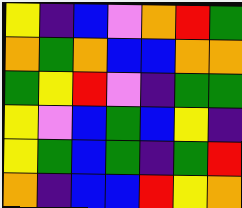[["yellow", "indigo", "blue", "violet", "orange", "red", "green"], ["orange", "green", "orange", "blue", "blue", "orange", "orange"], ["green", "yellow", "red", "violet", "indigo", "green", "green"], ["yellow", "violet", "blue", "green", "blue", "yellow", "indigo"], ["yellow", "green", "blue", "green", "indigo", "green", "red"], ["orange", "indigo", "blue", "blue", "red", "yellow", "orange"]]